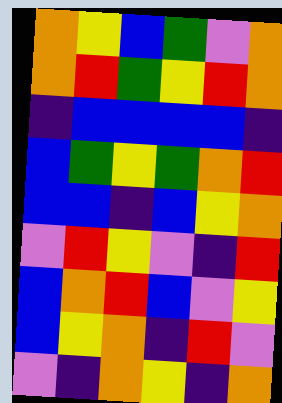[["orange", "yellow", "blue", "green", "violet", "orange"], ["orange", "red", "green", "yellow", "red", "orange"], ["indigo", "blue", "blue", "blue", "blue", "indigo"], ["blue", "green", "yellow", "green", "orange", "red"], ["blue", "blue", "indigo", "blue", "yellow", "orange"], ["violet", "red", "yellow", "violet", "indigo", "red"], ["blue", "orange", "red", "blue", "violet", "yellow"], ["blue", "yellow", "orange", "indigo", "red", "violet"], ["violet", "indigo", "orange", "yellow", "indigo", "orange"]]